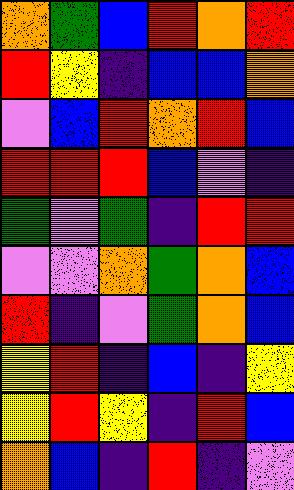[["orange", "green", "blue", "red", "orange", "red"], ["red", "yellow", "indigo", "blue", "blue", "orange"], ["violet", "blue", "red", "orange", "red", "blue"], ["red", "red", "red", "blue", "violet", "indigo"], ["green", "violet", "green", "indigo", "red", "red"], ["violet", "violet", "orange", "green", "orange", "blue"], ["red", "indigo", "violet", "green", "orange", "blue"], ["yellow", "red", "indigo", "blue", "indigo", "yellow"], ["yellow", "red", "yellow", "indigo", "red", "blue"], ["orange", "blue", "indigo", "red", "indigo", "violet"]]